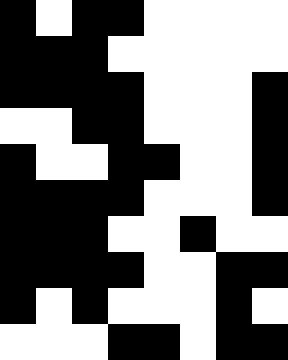[["black", "white", "black", "black", "white", "white", "white", "white"], ["black", "black", "black", "white", "white", "white", "white", "white"], ["black", "black", "black", "black", "white", "white", "white", "black"], ["white", "white", "black", "black", "white", "white", "white", "black"], ["black", "white", "white", "black", "black", "white", "white", "black"], ["black", "black", "black", "black", "white", "white", "white", "black"], ["black", "black", "black", "white", "white", "black", "white", "white"], ["black", "black", "black", "black", "white", "white", "black", "black"], ["black", "white", "black", "white", "white", "white", "black", "white"], ["white", "white", "white", "black", "black", "white", "black", "black"]]